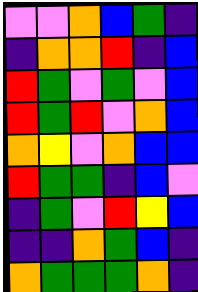[["violet", "violet", "orange", "blue", "green", "indigo"], ["indigo", "orange", "orange", "red", "indigo", "blue"], ["red", "green", "violet", "green", "violet", "blue"], ["red", "green", "red", "violet", "orange", "blue"], ["orange", "yellow", "violet", "orange", "blue", "blue"], ["red", "green", "green", "indigo", "blue", "violet"], ["indigo", "green", "violet", "red", "yellow", "blue"], ["indigo", "indigo", "orange", "green", "blue", "indigo"], ["orange", "green", "green", "green", "orange", "indigo"]]